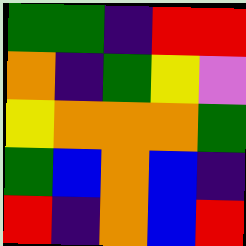[["green", "green", "indigo", "red", "red"], ["orange", "indigo", "green", "yellow", "violet"], ["yellow", "orange", "orange", "orange", "green"], ["green", "blue", "orange", "blue", "indigo"], ["red", "indigo", "orange", "blue", "red"]]